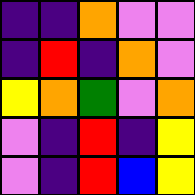[["indigo", "indigo", "orange", "violet", "violet"], ["indigo", "red", "indigo", "orange", "violet"], ["yellow", "orange", "green", "violet", "orange"], ["violet", "indigo", "red", "indigo", "yellow"], ["violet", "indigo", "red", "blue", "yellow"]]